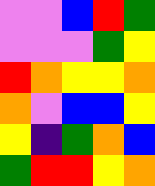[["violet", "violet", "blue", "red", "green"], ["violet", "violet", "violet", "green", "yellow"], ["red", "orange", "yellow", "yellow", "orange"], ["orange", "violet", "blue", "blue", "yellow"], ["yellow", "indigo", "green", "orange", "blue"], ["green", "red", "red", "yellow", "orange"]]